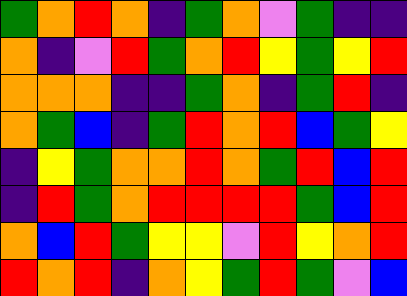[["green", "orange", "red", "orange", "indigo", "green", "orange", "violet", "green", "indigo", "indigo"], ["orange", "indigo", "violet", "red", "green", "orange", "red", "yellow", "green", "yellow", "red"], ["orange", "orange", "orange", "indigo", "indigo", "green", "orange", "indigo", "green", "red", "indigo"], ["orange", "green", "blue", "indigo", "green", "red", "orange", "red", "blue", "green", "yellow"], ["indigo", "yellow", "green", "orange", "orange", "red", "orange", "green", "red", "blue", "red"], ["indigo", "red", "green", "orange", "red", "red", "red", "red", "green", "blue", "red"], ["orange", "blue", "red", "green", "yellow", "yellow", "violet", "red", "yellow", "orange", "red"], ["red", "orange", "red", "indigo", "orange", "yellow", "green", "red", "green", "violet", "blue"]]